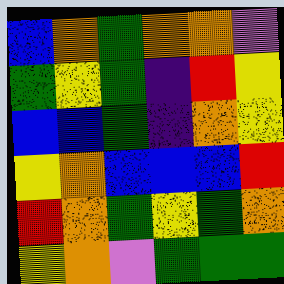[["blue", "orange", "green", "orange", "orange", "violet"], ["green", "yellow", "green", "indigo", "red", "yellow"], ["blue", "blue", "green", "indigo", "orange", "yellow"], ["yellow", "orange", "blue", "blue", "blue", "red"], ["red", "orange", "green", "yellow", "green", "orange"], ["yellow", "orange", "violet", "green", "green", "green"]]